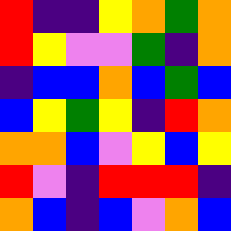[["red", "indigo", "indigo", "yellow", "orange", "green", "orange"], ["red", "yellow", "violet", "violet", "green", "indigo", "orange"], ["indigo", "blue", "blue", "orange", "blue", "green", "blue"], ["blue", "yellow", "green", "yellow", "indigo", "red", "orange"], ["orange", "orange", "blue", "violet", "yellow", "blue", "yellow"], ["red", "violet", "indigo", "red", "red", "red", "indigo"], ["orange", "blue", "indigo", "blue", "violet", "orange", "blue"]]